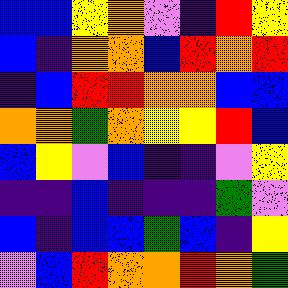[["blue", "blue", "yellow", "orange", "violet", "indigo", "red", "yellow"], ["blue", "indigo", "orange", "orange", "blue", "red", "orange", "red"], ["indigo", "blue", "red", "red", "orange", "orange", "blue", "blue"], ["orange", "orange", "green", "orange", "yellow", "yellow", "red", "blue"], ["blue", "yellow", "violet", "blue", "indigo", "indigo", "violet", "yellow"], ["indigo", "indigo", "blue", "indigo", "indigo", "indigo", "green", "violet"], ["blue", "indigo", "blue", "blue", "green", "blue", "indigo", "yellow"], ["violet", "blue", "red", "orange", "orange", "red", "orange", "green"]]